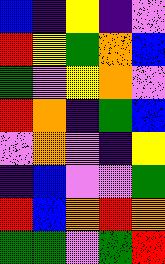[["blue", "indigo", "yellow", "indigo", "violet"], ["red", "yellow", "green", "orange", "blue"], ["green", "violet", "yellow", "orange", "violet"], ["red", "orange", "indigo", "green", "blue"], ["violet", "orange", "violet", "indigo", "yellow"], ["indigo", "blue", "violet", "violet", "green"], ["red", "blue", "orange", "red", "orange"], ["green", "green", "violet", "green", "red"]]